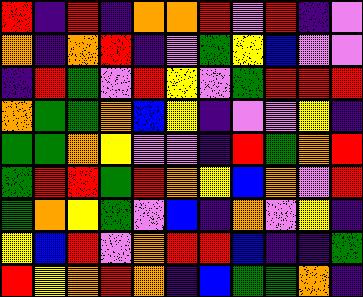[["red", "indigo", "red", "indigo", "orange", "orange", "red", "violet", "red", "indigo", "violet"], ["orange", "indigo", "orange", "red", "indigo", "violet", "green", "yellow", "blue", "violet", "violet"], ["indigo", "red", "green", "violet", "red", "yellow", "violet", "green", "red", "red", "red"], ["orange", "green", "green", "orange", "blue", "yellow", "indigo", "violet", "violet", "yellow", "indigo"], ["green", "green", "orange", "yellow", "violet", "violet", "indigo", "red", "green", "orange", "red"], ["green", "red", "red", "green", "red", "orange", "yellow", "blue", "orange", "violet", "red"], ["green", "orange", "yellow", "green", "violet", "blue", "indigo", "orange", "violet", "yellow", "indigo"], ["yellow", "blue", "red", "violet", "orange", "red", "red", "blue", "indigo", "indigo", "green"], ["red", "yellow", "orange", "red", "orange", "indigo", "blue", "green", "green", "orange", "indigo"]]